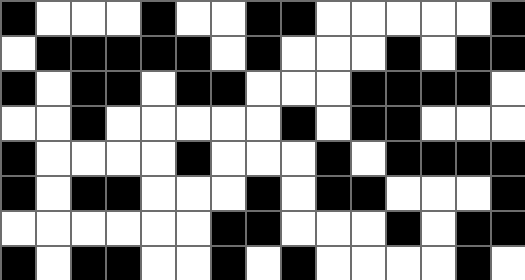[["black", "white", "white", "white", "black", "white", "white", "black", "black", "white", "white", "white", "white", "white", "black"], ["white", "black", "black", "black", "black", "black", "white", "black", "white", "white", "white", "black", "white", "black", "black"], ["black", "white", "black", "black", "white", "black", "black", "white", "white", "white", "black", "black", "black", "black", "white"], ["white", "white", "black", "white", "white", "white", "white", "white", "black", "white", "black", "black", "white", "white", "white"], ["black", "white", "white", "white", "white", "black", "white", "white", "white", "black", "white", "black", "black", "black", "black"], ["black", "white", "black", "black", "white", "white", "white", "black", "white", "black", "black", "white", "white", "white", "black"], ["white", "white", "white", "white", "white", "white", "black", "black", "white", "white", "white", "black", "white", "black", "black"], ["black", "white", "black", "black", "white", "white", "black", "white", "black", "white", "white", "white", "white", "black", "white"]]